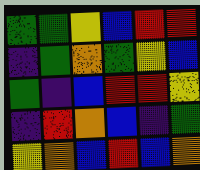[["green", "green", "yellow", "blue", "red", "red"], ["indigo", "green", "orange", "green", "yellow", "blue"], ["green", "indigo", "blue", "red", "red", "yellow"], ["indigo", "red", "orange", "blue", "indigo", "green"], ["yellow", "orange", "blue", "red", "blue", "orange"]]